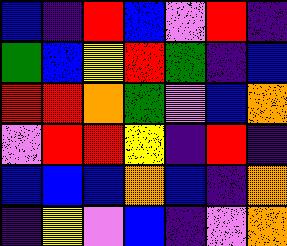[["blue", "indigo", "red", "blue", "violet", "red", "indigo"], ["green", "blue", "yellow", "red", "green", "indigo", "blue"], ["red", "red", "orange", "green", "violet", "blue", "orange"], ["violet", "red", "red", "yellow", "indigo", "red", "indigo"], ["blue", "blue", "blue", "orange", "blue", "indigo", "orange"], ["indigo", "yellow", "violet", "blue", "indigo", "violet", "orange"]]